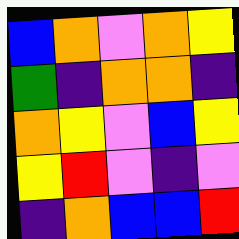[["blue", "orange", "violet", "orange", "yellow"], ["green", "indigo", "orange", "orange", "indigo"], ["orange", "yellow", "violet", "blue", "yellow"], ["yellow", "red", "violet", "indigo", "violet"], ["indigo", "orange", "blue", "blue", "red"]]